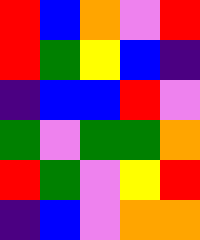[["red", "blue", "orange", "violet", "red"], ["red", "green", "yellow", "blue", "indigo"], ["indigo", "blue", "blue", "red", "violet"], ["green", "violet", "green", "green", "orange"], ["red", "green", "violet", "yellow", "red"], ["indigo", "blue", "violet", "orange", "orange"]]